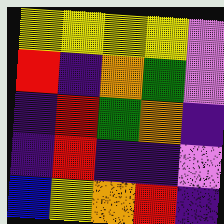[["yellow", "yellow", "yellow", "yellow", "violet"], ["red", "indigo", "orange", "green", "violet"], ["indigo", "red", "green", "orange", "indigo"], ["indigo", "red", "indigo", "indigo", "violet"], ["blue", "yellow", "orange", "red", "indigo"]]